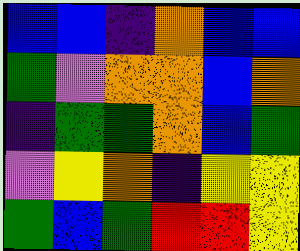[["blue", "blue", "indigo", "orange", "blue", "blue"], ["green", "violet", "orange", "orange", "blue", "orange"], ["indigo", "green", "green", "orange", "blue", "green"], ["violet", "yellow", "orange", "indigo", "yellow", "yellow"], ["green", "blue", "green", "red", "red", "yellow"]]